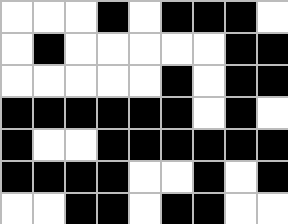[["white", "white", "white", "black", "white", "black", "black", "black", "white"], ["white", "black", "white", "white", "white", "white", "white", "black", "black"], ["white", "white", "white", "white", "white", "black", "white", "black", "black"], ["black", "black", "black", "black", "black", "black", "white", "black", "white"], ["black", "white", "white", "black", "black", "black", "black", "black", "black"], ["black", "black", "black", "black", "white", "white", "black", "white", "black"], ["white", "white", "black", "black", "white", "black", "black", "white", "white"]]